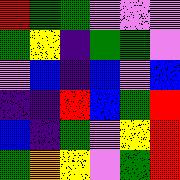[["red", "green", "green", "violet", "violet", "violet"], ["green", "yellow", "indigo", "green", "green", "violet"], ["violet", "blue", "indigo", "blue", "violet", "blue"], ["indigo", "indigo", "red", "blue", "green", "red"], ["blue", "indigo", "green", "violet", "yellow", "red"], ["green", "orange", "yellow", "violet", "green", "red"]]